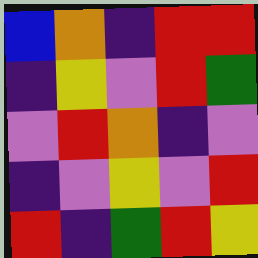[["blue", "orange", "indigo", "red", "red"], ["indigo", "yellow", "violet", "red", "green"], ["violet", "red", "orange", "indigo", "violet"], ["indigo", "violet", "yellow", "violet", "red"], ["red", "indigo", "green", "red", "yellow"]]